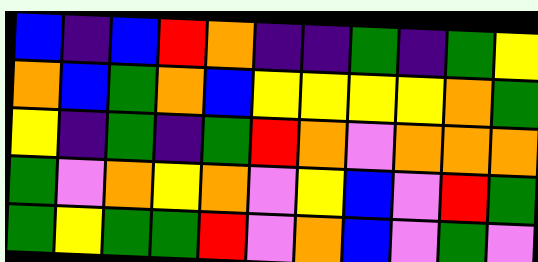[["blue", "indigo", "blue", "red", "orange", "indigo", "indigo", "green", "indigo", "green", "yellow"], ["orange", "blue", "green", "orange", "blue", "yellow", "yellow", "yellow", "yellow", "orange", "green"], ["yellow", "indigo", "green", "indigo", "green", "red", "orange", "violet", "orange", "orange", "orange"], ["green", "violet", "orange", "yellow", "orange", "violet", "yellow", "blue", "violet", "red", "green"], ["green", "yellow", "green", "green", "red", "violet", "orange", "blue", "violet", "green", "violet"]]